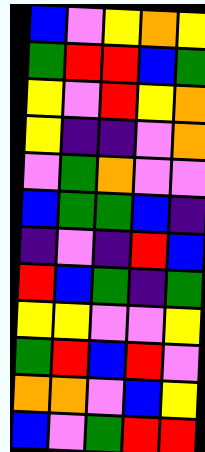[["blue", "violet", "yellow", "orange", "yellow"], ["green", "red", "red", "blue", "green"], ["yellow", "violet", "red", "yellow", "orange"], ["yellow", "indigo", "indigo", "violet", "orange"], ["violet", "green", "orange", "violet", "violet"], ["blue", "green", "green", "blue", "indigo"], ["indigo", "violet", "indigo", "red", "blue"], ["red", "blue", "green", "indigo", "green"], ["yellow", "yellow", "violet", "violet", "yellow"], ["green", "red", "blue", "red", "violet"], ["orange", "orange", "violet", "blue", "yellow"], ["blue", "violet", "green", "red", "red"]]